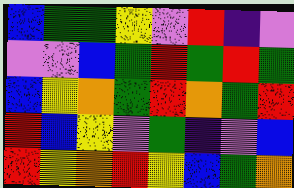[["blue", "green", "green", "yellow", "violet", "red", "indigo", "violet"], ["violet", "violet", "blue", "green", "red", "green", "red", "green"], ["blue", "yellow", "orange", "green", "red", "orange", "green", "red"], ["red", "blue", "yellow", "violet", "green", "indigo", "violet", "blue"], ["red", "yellow", "orange", "red", "yellow", "blue", "green", "orange"]]